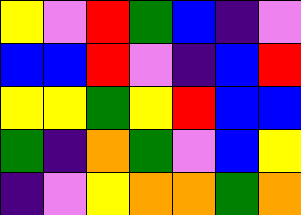[["yellow", "violet", "red", "green", "blue", "indigo", "violet"], ["blue", "blue", "red", "violet", "indigo", "blue", "red"], ["yellow", "yellow", "green", "yellow", "red", "blue", "blue"], ["green", "indigo", "orange", "green", "violet", "blue", "yellow"], ["indigo", "violet", "yellow", "orange", "orange", "green", "orange"]]